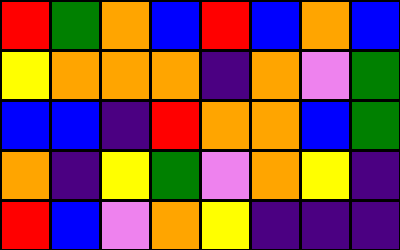[["red", "green", "orange", "blue", "red", "blue", "orange", "blue"], ["yellow", "orange", "orange", "orange", "indigo", "orange", "violet", "green"], ["blue", "blue", "indigo", "red", "orange", "orange", "blue", "green"], ["orange", "indigo", "yellow", "green", "violet", "orange", "yellow", "indigo"], ["red", "blue", "violet", "orange", "yellow", "indigo", "indigo", "indigo"]]